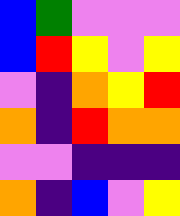[["blue", "green", "violet", "violet", "violet"], ["blue", "red", "yellow", "violet", "yellow"], ["violet", "indigo", "orange", "yellow", "red"], ["orange", "indigo", "red", "orange", "orange"], ["violet", "violet", "indigo", "indigo", "indigo"], ["orange", "indigo", "blue", "violet", "yellow"]]